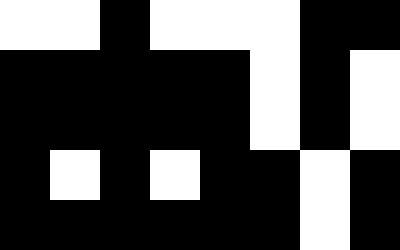[["white", "white", "black", "white", "white", "white", "black", "black"], ["black", "black", "black", "black", "black", "white", "black", "white"], ["black", "black", "black", "black", "black", "white", "black", "white"], ["black", "white", "black", "white", "black", "black", "white", "black"], ["black", "black", "black", "black", "black", "black", "white", "black"]]